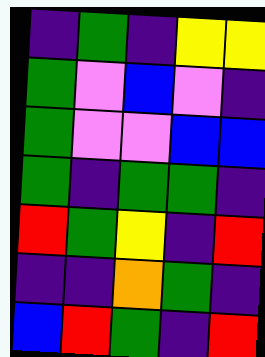[["indigo", "green", "indigo", "yellow", "yellow"], ["green", "violet", "blue", "violet", "indigo"], ["green", "violet", "violet", "blue", "blue"], ["green", "indigo", "green", "green", "indigo"], ["red", "green", "yellow", "indigo", "red"], ["indigo", "indigo", "orange", "green", "indigo"], ["blue", "red", "green", "indigo", "red"]]